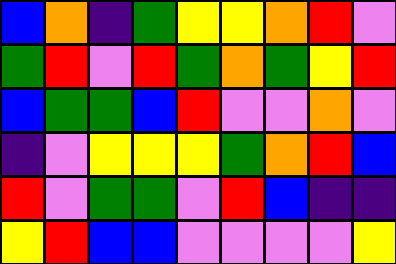[["blue", "orange", "indigo", "green", "yellow", "yellow", "orange", "red", "violet"], ["green", "red", "violet", "red", "green", "orange", "green", "yellow", "red"], ["blue", "green", "green", "blue", "red", "violet", "violet", "orange", "violet"], ["indigo", "violet", "yellow", "yellow", "yellow", "green", "orange", "red", "blue"], ["red", "violet", "green", "green", "violet", "red", "blue", "indigo", "indigo"], ["yellow", "red", "blue", "blue", "violet", "violet", "violet", "violet", "yellow"]]